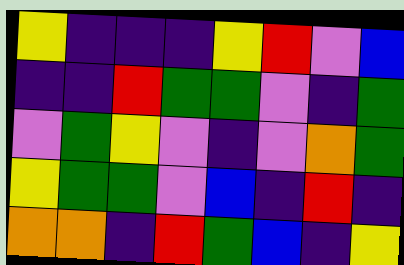[["yellow", "indigo", "indigo", "indigo", "yellow", "red", "violet", "blue"], ["indigo", "indigo", "red", "green", "green", "violet", "indigo", "green"], ["violet", "green", "yellow", "violet", "indigo", "violet", "orange", "green"], ["yellow", "green", "green", "violet", "blue", "indigo", "red", "indigo"], ["orange", "orange", "indigo", "red", "green", "blue", "indigo", "yellow"]]